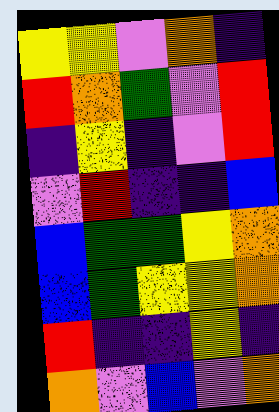[["yellow", "yellow", "violet", "orange", "indigo"], ["red", "orange", "green", "violet", "red"], ["indigo", "yellow", "indigo", "violet", "red"], ["violet", "red", "indigo", "indigo", "blue"], ["blue", "green", "green", "yellow", "orange"], ["blue", "green", "yellow", "yellow", "orange"], ["red", "indigo", "indigo", "yellow", "indigo"], ["orange", "violet", "blue", "violet", "orange"]]